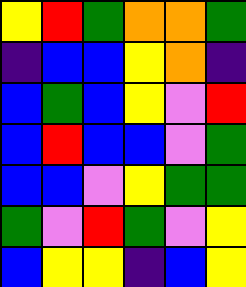[["yellow", "red", "green", "orange", "orange", "green"], ["indigo", "blue", "blue", "yellow", "orange", "indigo"], ["blue", "green", "blue", "yellow", "violet", "red"], ["blue", "red", "blue", "blue", "violet", "green"], ["blue", "blue", "violet", "yellow", "green", "green"], ["green", "violet", "red", "green", "violet", "yellow"], ["blue", "yellow", "yellow", "indigo", "blue", "yellow"]]